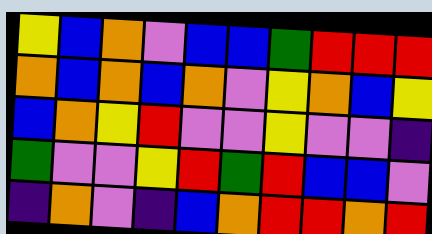[["yellow", "blue", "orange", "violet", "blue", "blue", "green", "red", "red", "red"], ["orange", "blue", "orange", "blue", "orange", "violet", "yellow", "orange", "blue", "yellow"], ["blue", "orange", "yellow", "red", "violet", "violet", "yellow", "violet", "violet", "indigo"], ["green", "violet", "violet", "yellow", "red", "green", "red", "blue", "blue", "violet"], ["indigo", "orange", "violet", "indigo", "blue", "orange", "red", "red", "orange", "red"]]